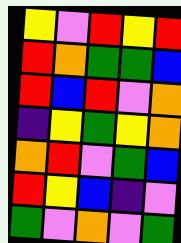[["yellow", "violet", "red", "yellow", "red"], ["red", "orange", "green", "green", "blue"], ["red", "blue", "red", "violet", "orange"], ["indigo", "yellow", "green", "yellow", "orange"], ["orange", "red", "violet", "green", "blue"], ["red", "yellow", "blue", "indigo", "violet"], ["green", "violet", "orange", "violet", "green"]]